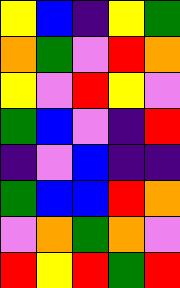[["yellow", "blue", "indigo", "yellow", "green"], ["orange", "green", "violet", "red", "orange"], ["yellow", "violet", "red", "yellow", "violet"], ["green", "blue", "violet", "indigo", "red"], ["indigo", "violet", "blue", "indigo", "indigo"], ["green", "blue", "blue", "red", "orange"], ["violet", "orange", "green", "orange", "violet"], ["red", "yellow", "red", "green", "red"]]